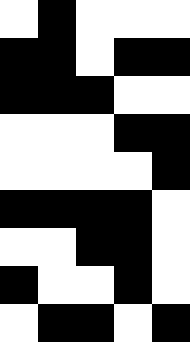[["white", "black", "white", "white", "white"], ["black", "black", "white", "black", "black"], ["black", "black", "black", "white", "white"], ["white", "white", "white", "black", "black"], ["white", "white", "white", "white", "black"], ["black", "black", "black", "black", "white"], ["white", "white", "black", "black", "white"], ["black", "white", "white", "black", "white"], ["white", "black", "black", "white", "black"]]